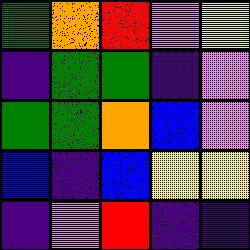[["green", "orange", "red", "violet", "yellow"], ["indigo", "green", "green", "indigo", "violet"], ["green", "green", "orange", "blue", "violet"], ["blue", "indigo", "blue", "yellow", "yellow"], ["indigo", "violet", "red", "indigo", "indigo"]]